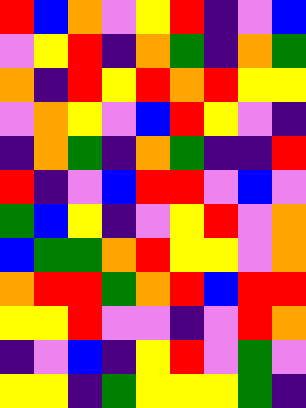[["red", "blue", "orange", "violet", "yellow", "red", "indigo", "violet", "blue"], ["violet", "yellow", "red", "indigo", "orange", "green", "indigo", "orange", "green"], ["orange", "indigo", "red", "yellow", "red", "orange", "red", "yellow", "yellow"], ["violet", "orange", "yellow", "violet", "blue", "red", "yellow", "violet", "indigo"], ["indigo", "orange", "green", "indigo", "orange", "green", "indigo", "indigo", "red"], ["red", "indigo", "violet", "blue", "red", "red", "violet", "blue", "violet"], ["green", "blue", "yellow", "indigo", "violet", "yellow", "red", "violet", "orange"], ["blue", "green", "green", "orange", "red", "yellow", "yellow", "violet", "orange"], ["orange", "red", "red", "green", "orange", "red", "blue", "red", "red"], ["yellow", "yellow", "red", "violet", "violet", "indigo", "violet", "red", "orange"], ["indigo", "violet", "blue", "indigo", "yellow", "red", "violet", "green", "violet"], ["yellow", "yellow", "indigo", "green", "yellow", "yellow", "yellow", "green", "indigo"]]